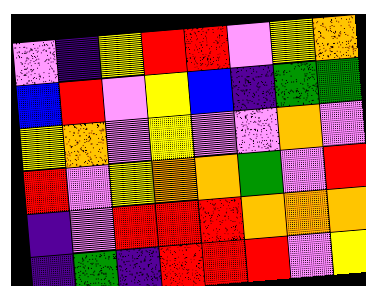[["violet", "indigo", "yellow", "red", "red", "violet", "yellow", "orange"], ["blue", "red", "violet", "yellow", "blue", "indigo", "green", "green"], ["yellow", "orange", "violet", "yellow", "violet", "violet", "orange", "violet"], ["red", "violet", "yellow", "orange", "orange", "green", "violet", "red"], ["indigo", "violet", "red", "red", "red", "orange", "orange", "orange"], ["indigo", "green", "indigo", "red", "red", "red", "violet", "yellow"]]